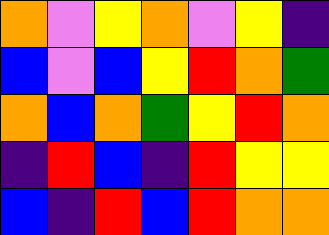[["orange", "violet", "yellow", "orange", "violet", "yellow", "indigo"], ["blue", "violet", "blue", "yellow", "red", "orange", "green"], ["orange", "blue", "orange", "green", "yellow", "red", "orange"], ["indigo", "red", "blue", "indigo", "red", "yellow", "yellow"], ["blue", "indigo", "red", "blue", "red", "orange", "orange"]]